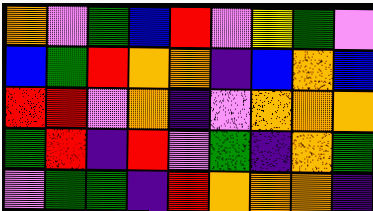[["orange", "violet", "green", "blue", "red", "violet", "yellow", "green", "violet"], ["blue", "green", "red", "orange", "orange", "indigo", "blue", "orange", "blue"], ["red", "red", "violet", "orange", "indigo", "violet", "orange", "orange", "orange"], ["green", "red", "indigo", "red", "violet", "green", "indigo", "orange", "green"], ["violet", "green", "green", "indigo", "red", "orange", "orange", "orange", "indigo"]]